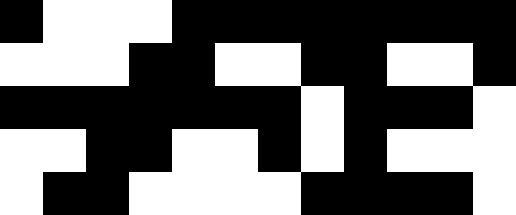[["black", "white", "white", "white", "black", "black", "black", "black", "black", "black", "black", "black"], ["white", "white", "white", "black", "black", "white", "white", "black", "black", "white", "white", "black"], ["black", "black", "black", "black", "black", "black", "black", "white", "black", "black", "black", "white"], ["white", "white", "black", "black", "white", "white", "black", "white", "black", "white", "white", "white"], ["white", "black", "black", "white", "white", "white", "white", "black", "black", "black", "black", "white"]]